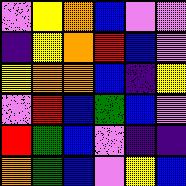[["violet", "yellow", "orange", "blue", "violet", "violet"], ["indigo", "yellow", "orange", "red", "blue", "violet"], ["yellow", "orange", "orange", "blue", "indigo", "yellow"], ["violet", "red", "blue", "green", "blue", "violet"], ["red", "green", "blue", "violet", "indigo", "indigo"], ["orange", "green", "blue", "violet", "yellow", "blue"]]